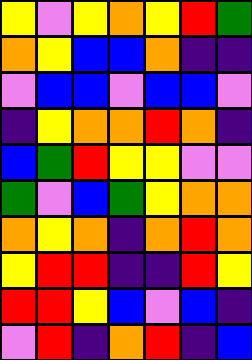[["yellow", "violet", "yellow", "orange", "yellow", "red", "green"], ["orange", "yellow", "blue", "blue", "orange", "indigo", "indigo"], ["violet", "blue", "blue", "violet", "blue", "blue", "violet"], ["indigo", "yellow", "orange", "orange", "red", "orange", "indigo"], ["blue", "green", "red", "yellow", "yellow", "violet", "violet"], ["green", "violet", "blue", "green", "yellow", "orange", "orange"], ["orange", "yellow", "orange", "indigo", "orange", "red", "orange"], ["yellow", "red", "red", "indigo", "indigo", "red", "yellow"], ["red", "red", "yellow", "blue", "violet", "blue", "indigo"], ["violet", "red", "indigo", "orange", "red", "indigo", "blue"]]